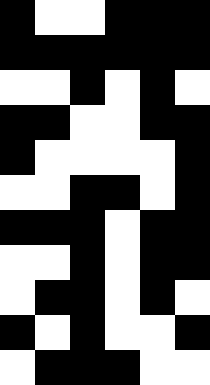[["black", "white", "white", "black", "black", "black"], ["black", "black", "black", "black", "black", "black"], ["white", "white", "black", "white", "black", "white"], ["black", "black", "white", "white", "black", "black"], ["black", "white", "white", "white", "white", "black"], ["white", "white", "black", "black", "white", "black"], ["black", "black", "black", "white", "black", "black"], ["white", "white", "black", "white", "black", "black"], ["white", "black", "black", "white", "black", "white"], ["black", "white", "black", "white", "white", "black"], ["white", "black", "black", "black", "white", "white"]]